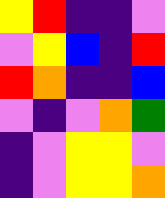[["yellow", "red", "indigo", "indigo", "violet"], ["violet", "yellow", "blue", "indigo", "red"], ["red", "orange", "indigo", "indigo", "blue"], ["violet", "indigo", "violet", "orange", "green"], ["indigo", "violet", "yellow", "yellow", "violet"], ["indigo", "violet", "yellow", "yellow", "orange"]]